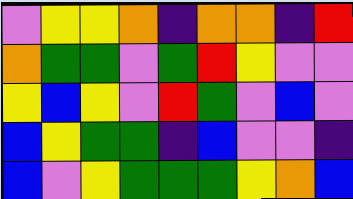[["violet", "yellow", "yellow", "orange", "indigo", "orange", "orange", "indigo", "red"], ["orange", "green", "green", "violet", "green", "red", "yellow", "violet", "violet"], ["yellow", "blue", "yellow", "violet", "red", "green", "violet", "blue", "violet"], ["blue", "yellow", "green", "green", "indigo", "blue", "violet", "violet", "indigo"], ["blue", "violet", "yellow", "green", "green", "green", "yellow", "orange", "blue"]]